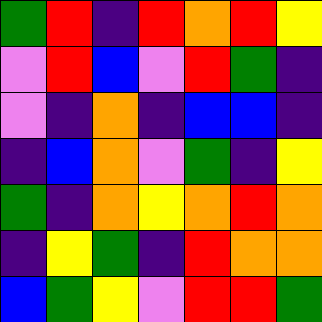[["green", "red", "indigo", "red", "orange", "red", "yellow"], ["violet", "red", "blue", "violet", "red", "green", "indigo"], ["violet", "indigo", "orange", "indigo", "blue", "blue", "indigo"], ["indigo", "blue", "orange", "violet", "green", "indigo", "yellow"], ["green", "indigo", "orange", "yellow", "orange", "red", "orange"], ["indigo", "yellow", "green", "indigo", "red", "orange", "orange"], ["blue", "green", "yellow", "violet", "red", "red", "green"]]